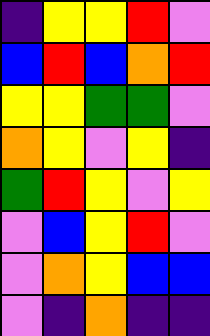[["indigo", "yellow", "yellow", "red", "violet"], ["blue", "red", "blue", "orange", "red"], ["yellow", "yellow", "green", "green", "violet"], ["orange", "yellow", "violet", "yellow", "indigo"], ["green", "red", "yellow", "violet", "yellow"], ["violet", "blue", "yellow", "red", "violet"], ["violet", "orange", "yellow", "blue", "blue"], ["violet", "indigo", "orange", "indigo", "indigo"]]